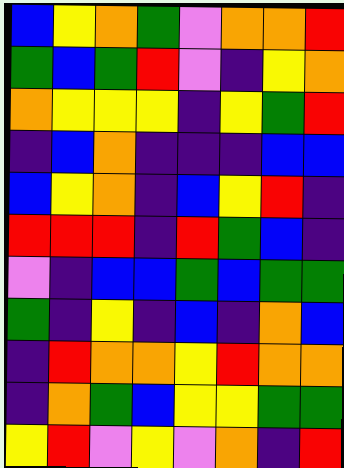[["blue", "yellow", "orange", "green", "violet", "orange", "orange", "red"], ["green", "blue", "green", "red", "violet", "indigo", "yellow", "orange"], ["orange", "yellow", "yellow", "yellow", "indigo", "yellow", "green", "red"], ["indigo", "blue", "orange", "indigo", "indigo", "indigo", "blue", "blue"], ["blue", "yellow", "orange", "indigo", "blue", "yellow", "red", "indigo"], ["red", "red", "red", "indigo", "red", "green", "blue", "indigo"], ["violet", "indigo", "blue", "blue", "green", "blue", "green", "green"], ["green", "indigo", "yellow", "indigo", "blue", "indigo", "orange", "blue"], ["indigo", "red", "orange", "orange", "yellow", "red", "orange", "orange"], ["indigo", "orange", "green", "blue", "yellow", "yellow", "green", "green"], ["yellow", "red", "violet", "yellow", "violet", "orange", "indigo", "red"]]